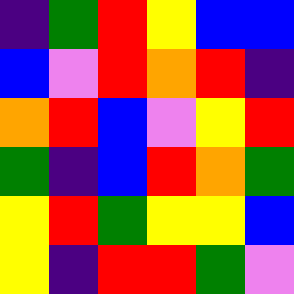[["indigo", "green", "red", "yellow", "blue", "blue"], ["blue", "violet", "red", "orange", "red", "indigo"], ["orange", "red", "blue", "violet", "yellow", "red"], ["green", "indigo", "blue", "red", "orange", "green"], ["yellow", "red", "green", "yellow", "yellow", "blue"], ["yellow", "indigo", "red", "red", "green", "violet"]]